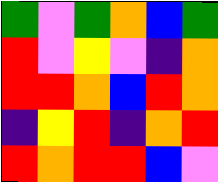[["green", "violet", "green", "orange", "blue", "green"], ["red", "violet", "yellow", "violet", "indigo", "orange"], ["red", "red", "orange", "blue", "red", "orange"], ["indigo", "yellow", "red", "indigo", "orange", "red"], ["red", "orange", "red", "red", "blue", "violet"]]